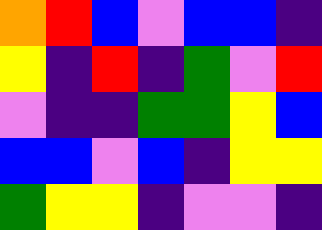[["orange", "red", "blue", "violet", "blue", "blue", "indigo"], ["yellow", "indigo", "red", "indigo", "green", "violet", "red"], ["violet", "indigo", "indigo", "green", "green", "yellow", "blue"], ["blue", "blue", "violet", "blue", "indigo", "yellow", "yellow"], ["green", "yellow", "yellow", "indigo", "violet", "violet", "indigo"]]